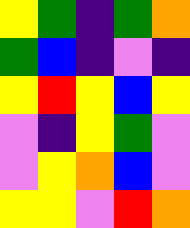[["yellow", "green", "indigo", "green", "orange"], ["green", "blue", "indigo", "violet", "indigo"], ["yellow", "red", "yellow", "blue", "yellow"], ["violet", "indigo", "yellow", "green", "violet"], ["violet", "yellow", "orange", "blue", "violet"], ["yellow", "yellow", "violet", "red", "orange"]]